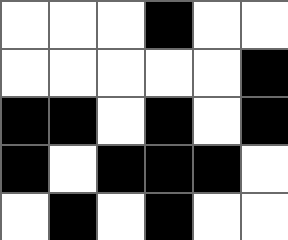[["white", "white", "white", "black", "white", "white"], ["white", "white", "white", "white", "white", "black"], ["black", "black", "white", "black", "white", "black"], ["black", "white", "black", "black", "black", "white"], ["white", "black", "white", "black", "white", "white"]]